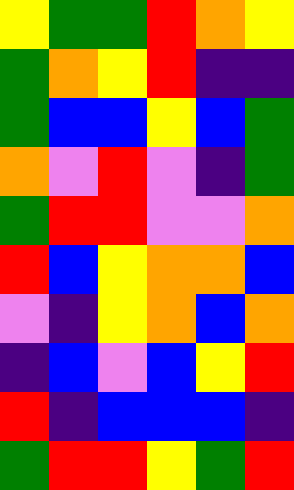[["yellow", "green", "green", "red", "orange", "yellow"], ["green", "orange", "yellow", "red", "indigo", "indigo"], ["green", "blue", "blue", "yellow", "blue", "green"], ["orange", "violet", "red", "violet", "indigo", "green"], ["green", "red", "red", "violet", "violet", "orange"], ["red", "blue", "yellow", "orange", "orange", "blue"], ["violet", "indigo", "yellow", "orange", "blue", "orange"], ["indigo", "blue", "violet", "blue", "yellow", "red"], ["red", "indigo", "blue", "blue", "blue", "indigo"], ["green", "red", "red", "yellow", "green", "red"]]